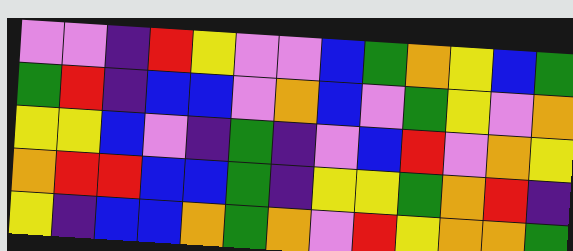[["violet", "violet", "indigo", "red", "yellow", "violet", "violet", "blue", "green", "orange", "yellow", "blue", "green"], ["green", "red", "indigo", "blue", "blue", "violet", "orange", "blue", "violet", "green", "yellow", "violet", "orange"], ["yellow", "yellow", "blue", "violet", "indigo", "green", "indigo", "violet", "blue", "red", "violet", "orange", "yellow"], ["orange", "red", "red", "blue", "blue", "green", "indigo", "yellow", "yellow", "green", "orange", "red", "indigo"], ["yellow", "indigo", "blue", "blue", "orange", "green", "orange", "violet", "red", "yellow", "orange", "orange", "green"]]